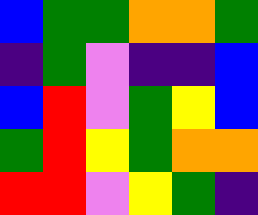[["blue", "green", "green", "orange", "orange", "green"], ["indigo", "green", "violet", "indigo", "indigo", "blue"], ["blue", "red", "violet", "green", "yellow", "blue"], ["green", "red", "yellow", "green", "orange", "orange"], ["red", "red", "violet", "yellow", "green", "indigo"]]